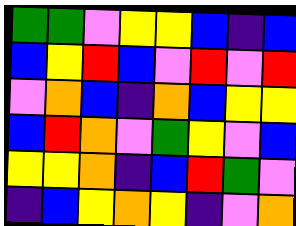[["green", "green", "violet", "yellow", "yellow", "blue", "indigo", "blue"], ["blue", "yellow", "red", "blue", "violet", "red", "violet", "red"], ["violet", "orange", "blue", "indigo", "orange", "blue", "yellow", "yellow"], ["blue", "red", "orange", "violet", "green", "yellow", "violet", "blue"], ["yellow", "yellow", "orange", "indigo", "blue", "red", "green", "violet"], ["indigo", "blue", "yellow", "orange", "yellow", "indigo", "violet", "orange"]]